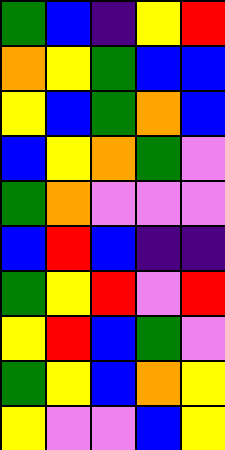[["green", "blue", "indigo", "yellow", "red"], ["orange", "yellow", "green", "blue", "blue"], ["yellow", "blue", "green", "orange", "blue"], ["blue", "yellow", "orange", "green", "violet"], ["green", "orange", "violet", "violet", "violet"], ["blue", "red", "blue", "indigo", "indigo"], ["green", "yellow", "red", "violet", "red"], ["yellow", "red", "blue", "green", "violet"], ["green", "yellow", "blue", "orange", "yellow"], ["yellow", "violet", "violet", "blue", "yellow"]]